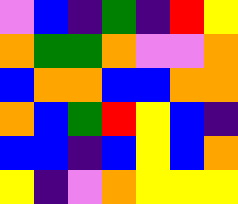[["violet", "blue", "indigo", "green", "indigo", "red", "yellow"], ["orange", "green", "green", "orange", "violet", "violet", "orange"], ["blue", "orange", "orange", "blue", "blue", "orange", "orange"], ["orange", "blue", "green", "red", "yellow", "blue", "indigo"], ["blue", "blue", "indigo", "blue", "yellow", "blue", "orange"], ["yellow", "indigo", "violet", "orange", "yellow", "yellow", "yellow"]]